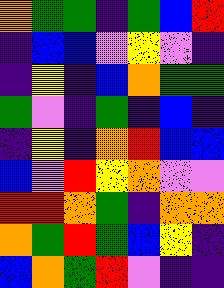[["orange", "green", "green", "indigo", "green", "blue", "red"], ["indigo", "blue", "blue", "violet", "yellow", "violet", "indigo"], ["indigo", "yellow", "indigo", "blue", "orange", "green", "green"], ["green", "violet", "indigo", "green", "indigo", "blue", "indigo"], ["indigo", "yellow", "indigo", "orange", "red", "blue", "blue"], ["blue", "violet", "red", "yellow", "orange", "violet", "violet"], ["red", "red", "orange", "green", "indigo", "orange", "orange"], ["orange", "green", "red", "green", "blue", "yellow", "indigo"], ["blue", "orange", "green", "red", "violet", "indigo", "indigo"]]